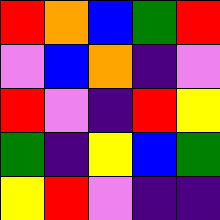[["red", "orange", "blue", "green", "red"], ["violet", "blue", "orange", "indigo", "violet"], ["red", "violet", "indigo", "red", "yellow"], ["green", "indigo", "yellow", "blue", "green"], ["yellow", "red", "violet", "indigo", "indigo"]]